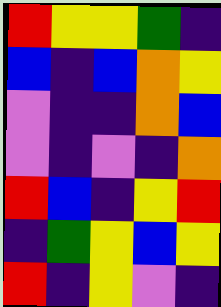[["red", "yellow", "yellow", "green", "indigo"], ["blue", "indigo", "blue", "orange", "yellow"], ["violet", "indigo", "indigo", "orange", "blue"], ["violet", "indigo", "violet", "indigo", "orange"], ["red", "blue", "indigo", "yellow", "red"], ["indigo", "green", "yellow", "blue", "yellow"], ["red", "indigo", "yellow", "violet", "indigo"]]